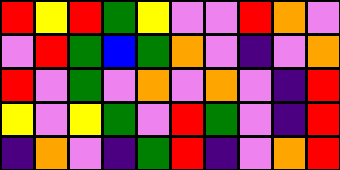[["red", "yellow", "red", "green", "yellow", "violet", "violet", "red", "orange", "violet"], ["violet", "red", "green", "blue", "green", "orange", "violet", "indigo", "violet", "orange"], ["red", "violet", "green", "violet", "orange", "violet", "orange", "violet", "indigo", "red"], ["yellow", "violet", "yellow", "green", "violet", "red", "green", "violet", "indigo", "red"], ["indigo", "orange", "violet", "indigo", "green", "red", "indigo", "violet", "orange", "red"]]